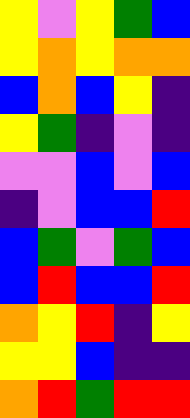[["yellow", "violet", "yellow", "green", "blue"], ["yellow", "orange", "yellow", "orange", "orange"], ["blue", "orange", "blue", "yellow", "indigo"], ["yellow", "green", "indigo", "violet", "indigo"], ["violet", "violet", "blue", "violet", "blue"], ["indigo", "violet", "blue", "blue", "red"], ["blue", "green", "violet", "green", "blue"], ["blue", "red", "blue", "blue", "red"], ["orange", "yellow", "red", "indigo", "yellow"], ["yellow", "yellow", "blue", "indigo", "indigo"], ["orange", "red", "green", "red", "red"]]